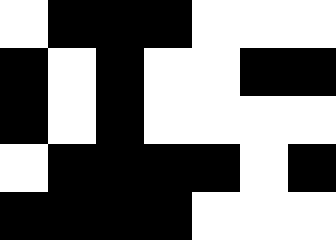[["white", "black", "black", "black", "white", "white", "white"], ["black", "white", "black", "white", "white", "black", "black"], ["black", "white", "black", "white", "white", "white", "white"], ["white", "black", "black", "black", "black", "white", "black"], ["black", "black", "black", "black", "white", "white", "white"]]